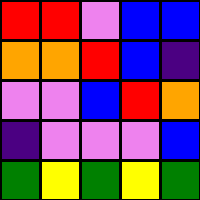[["red", "red", "violet", "blue", "blue"], ["orange", "orange", "red", "blue", "indigo"], ["violet", "violet", "blue", "red", "orange"], ["indigo", "violet", "violet", "violet", "blue"], ["green", "yellow", "green", "yellow", "green"]]